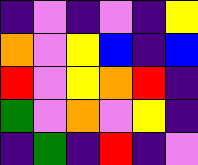[["indigo", "violet", "indigo", "violet", "indigo", "yellow"], ["orange", "violet", "yellow", "blue", "indigo", "blue"], ["red", "violet", "yellow", "orange", "red", "indigo"], ["green", "violet", "orange", "violet", "yellow", "indigo"], ["indigo", "green", "indigo", "red", "indigo", "violet"]]